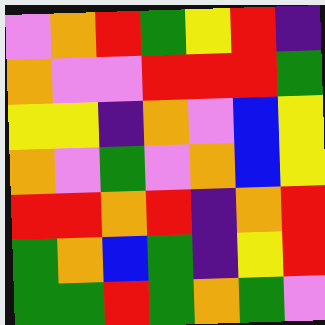[["violet", "orange", "red", "green", "yellow", "red", "indigo"], ["orange", "violet", "violet", "red", "red", "red", "green"], ["yellow", "yellow", "indigo", "orange", "violet", "blue", "yellow"], ["orange", "violet", "green", "violet", "orange", "blue", "yellow"], ["red", "red", "orange", "red", "indigo", "orange", "red"], ["green", "orange", "blue", "green", "indigo", "yellow", "red"], ["green", "green", "red", "green", "orange", "green", "violet"]]